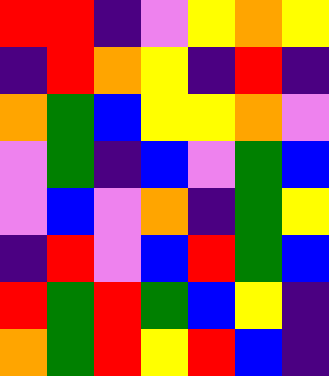[["red", "red", "indigo", "violet", "yellow", "orange", "yellow"], ["indigo", "red", "orange", "yellow", "indigo", "red", "indigo"], ["orange", "green", "blue", "yellow", "yellow", "orange", "violet"], ["violet", "green", "indigo", "blue", "violet", "green", "blue"], ["violet", "blue", "violet", "orange", "indigo", "green", "yellow"], ["indigo", "red", "violet", "blue", "red", "green", "blue"], ["red", "green", "red", "green", "blue", "yellow", "indigo"], ["orange", "green", "red", "yellow", "red", "blue", "indigo"]]